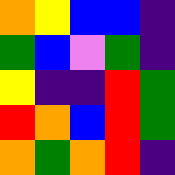[["orange", "yellow", "blue", "blue", "indigo"], ["green", "blue", "violet", "green", "indigo"], ["yellow", "indigo", "indigo", "red", "green"], ["red", "orange", "blue", "red", "green"], ["orange", "green", "orange", "red", "indigo"]]